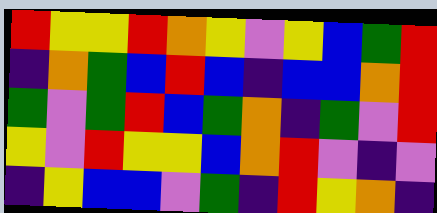[["red", "yellow", "yellow", "red", "orange", "yellow", "violet", "yellow", "blue", "green", "red"], ["indigo", "orange", "green", "blue", "red", "blue", "indigo", "blue", "blue", "orange", "red"], ["green", "violet", "green", "red", "blue", "green", "orange", "indigo", "green", "violet", "red"], ["yellow", "violet", "red", "yellow", "yellow", "blue", "orange", "red", "violet", "indigo", "violet"], ["indigo", "yellow", "blue", "blue", "violet", "green", "indigo", "red", "yellow", "orange", "indigo"]]